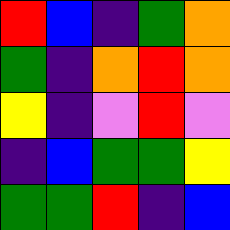[["red", "blue", "indigo", "green", "orange"], ["green", "indigo", "orange", "red", "orange"], ["yellow", "indigo", "violet", "red", "violet"], ["indigo", "blue", "green", "green", "yellow"], ["green", "green", "red", "indigo", "blue"]]